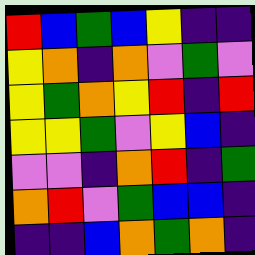[["red", "blue", "green", "blue", "yellow", "indigo", "indigo"], ["yellow", "orange", "indigo", "orange", "violet", "green", "violet"], ["yellow", "green", "orange", "yellow", "red", "indigo", "red"], ["yellow", "yellow", "green", "violet", "yellow", "blue", "indigo"], ["violet", "violet", "indigo", "orange", "red", "indigo", "green"], ["orange", "red", "violet", "green", "blue", "blue", "indigo"], ["indigo", "indigo", "blue", "orange", "green", "orange", "indigo"]]